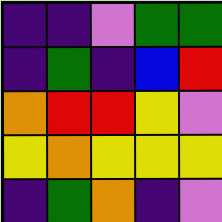[["indigo", "indigo", "violet", "green", "green"], ["indigo", "green", "indigo", "blue", "red"], ["orange", "red", "red", "yellow", "violet"], ["yellow", "orange", "yellow", "yellow", "yellow"], ["indigo", "green", "orange", "indigo", "violet"]]